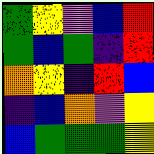[["green", "yellow", "violet", "blue", "red"], ["green", "blue", "green", "indigo", "red"], ["orange", "yellow", "indigo", "red", "blue"], ["indigo", "blue", "orange", "violet", "yellow"], ["blue", "green", "green", "green", "yellow"]]